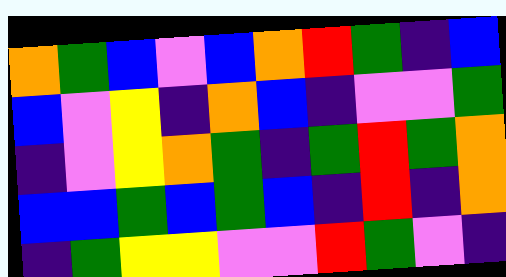[["orange", "green", "blue", "violet", "blue", "orange", "red", "green", "indigo", "blue"], ["blue", "violet", "yellow", "indigo", "orange", "blue", "indigo", "violet", "violet", "green"], ["indigo", "violet", "yellow", "orange", "green", "indigo", "green", "red", "green", "orange"], ["blue", "blue", "green", "blue", "green", "blue", "indigo", "red", "indigo", "orange"], ["indigo", "green", "yellow", "yellow", "violet", "violet", "red", "green", "violet", "indigo"]]